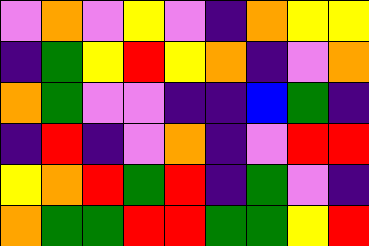[["violet", "orange", "violet", "yellow", "violet", "indigo", "orange", "yellow", "yellow"], ["indigo", "green", "yellow", "red", "yellow", "orange", "indigo", "violet", "orange"], ["orange", "green", "violet", "violet", "indigo", "indigo", "blue", "green", "indigo"], ["indigo", "red", "indigo", "violet", "orange", "indigo", "violet", "red", "red"], ["yellow", "orange", "red", "green", "red", "indigo", "green", "violet", "indigo"], ["orange", "green", "green", "red", "red", "green", "green", "yellow", "red"]]